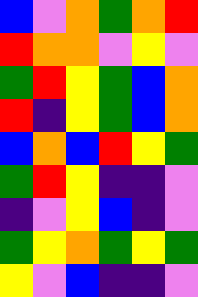[["blue", "violet", "orange", "green", "orange", "red"], ["red", "orange", "orange", "violet", "yellow", "violet"], ["green", "red", "yellow", "green", "blue", "orange"], ["red", "indigo", "yellow", "green", "blue", "orange"], ["blue", "orange", "blue", "red", "yellow", "green"], ["green", "red", "yellow", "indigo", "indigo", "violet"], ["indigo", "violet", "yellow", "blue", "indigo", "violet"], ["green", "yellow", "orange", "green", "yellow", "green"], ["yellow", "violet", "blue", "indigo", "indigo", "violet"]]